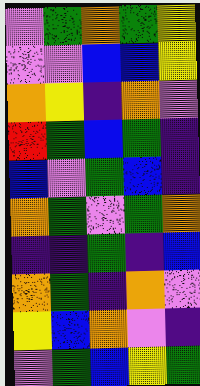[["violet", "green", "orange", "green", "yellow"], ["violet", "violet", "blue", "blue", "yellow"], ["orange", "yellow", "indigo", "orange", "violet"], ["red", "green", "blue", "green", "indigo"], ["blue", "violet", "green", "blue", "indigo"], ["orange", "green", "violet", "green", "orange"], ["indigo", "indigo", "green", "indigo", "blue"], ["orange", "green", "indigo", "orange", "violet"], ["yellow", "blue", "orange", "violet", "indigo"], ["violet", "green", "blue", "yellow", "green"]]